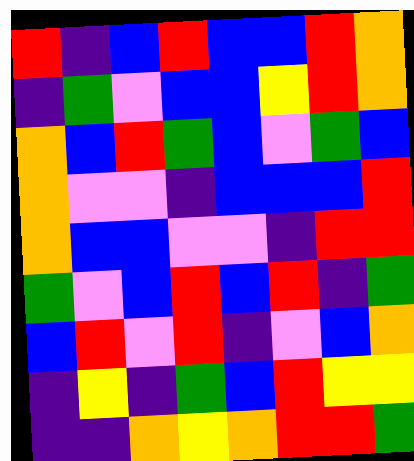[["red", "indigo", "blue", "red", "blue", "blue", "red", "orange"], ["indigo", "green", "violet", "blue", "blue", "yellow", "red", "orange"], ["orange", "blue", "red", "green", "blue", "violet", "green", "blue"], ["orange", "violet", "violet", "indigo", "blue", "blue", "blue", "red"], ["orange", "blue", "blue", "violet", "violet", "indigo", "red", "red"], ["green", "violet", "blue", "red", "blue", "red", "indigo", "green"], ["blue", "red", "violet", "red", "indigo", "violet", "blue", "orange"], ["indigo", "yellow", "indigo", "green", "blue", "red", "yellow", "yellow"], ["indigo", "indigo", "orange", "yellow", "orange", "red", "red", "green"]]